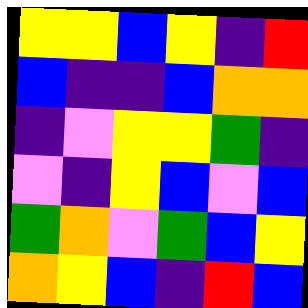[["yellow", "yellow", "blue", "yellow", "indigo", "red"], ["blue", "indigo", "indigo", "blue", "orange", "orange"], ["indigo", "violet", "yellow", "yellow", "green", "indigo"], ["violet", "indigo", "yellow", "blue", "violet", "blue"], ["green", "orange", "violet", "green", "blue", "yellow"], ["orange", "yellow", "blue", "indigo", "red", "blue"]]